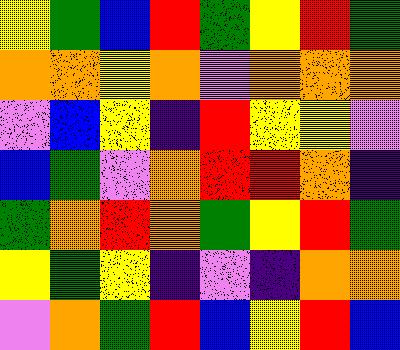[["yellow", "green", "blue", "red", "green", "yellow", "red", "green"], ["orange", "orange", "yellow", "orange", "violet", "orange", "orange", "orange"], ["violet", "blue", "yellow", "indigo", "red", "yellow", "yellow", "violet"], ["blue", "green", "violet", "orange", "red", "red", "orange", "indigo"], ["green", "orange", "red", "orange", "green", "yellow", "red", "green"], ["yellow", "green", "yellow", "indigo", "violet", "indigo", "orange", "orange"], ["violet", "orange", "green", "red", "blue", "yellow", "red", "blue"]]